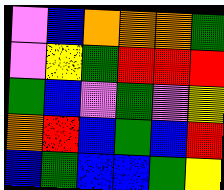[["violet", "blue", "orange", "orange", "orange", "green"], ["violet", "yellow", "green", "red", "red", "red"], ["green", "blue", "violet", "green", "violet", "yellow"], ["orange", "red", "blue", "green", "blue", "red"], ["blue", "green", "blue", "blue", "green", "yellow"]]